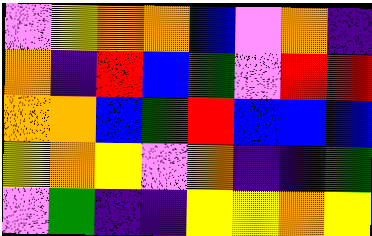[["violet", "yellow", "orange", "orange", "blue", "violet", "orange", "indigo"], ["orange", "indigo", "red", "blue", "green", "violet", "red", "red"], ["orange", "orange", "blue", "green", "red", "blue", "blue", "blue"], ["yellow", "orange", "yellow", "violet", "orange", "indigo", "indigo", "green"], ["violet", "green", "indigo", "indigo", "yellow", "yellow", "orange", "yellow"]]